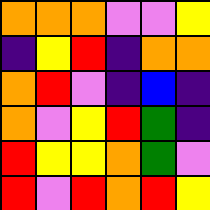[["orange", "orange", "orange", "violet", "violet", "yellow"], ["indigo", "yellow", "red", "indigo", "orange", "orange"], ["orange", "red", "violet", "indigo", "blue", "indigo"], ["orange", "violet", "yellow", "red", "green", "indigo"], ["red", "yellow", "yellow", "orange", "green", "violet"], ["red", "violet", "red", "orange", "red", "yellow"]]